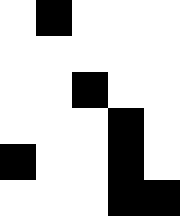[["white", "black", "white", "white", "white"], ["white", "white", "white", "white", "white"], ["white", "white", "black", "white", "white"], ["white", "white", "white", "black", "white"], ["black", "white", "white", "black", "white"], ["white", "white", "white", "black", "black"]]